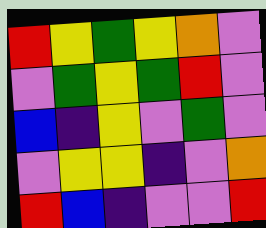[["red", "yellow", "green", "yellow", "orange", "violet"], ["violet", "green", "yellow", "green", "red", "violet"], ["blue", "indigo", "yellow", "violet", "green", "violet"], ["violet", "yellow", "yellow", "indigo", "violet", "orange"], ["red", "blue", "indigo", "violet", "violet", "red"]]